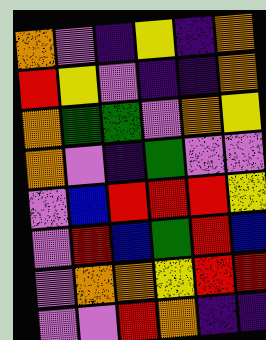[["orange", "violet", "indigo", "yellow", "indigo", "orange"], ["red", "yellow", "violet", "indigo", "indigo", "orange"], ["orange", "green", "green", "violet", "orange", "yellow"], ["orange", "violet", "indigo", "green", "violet", "violet"], ["violet", "blue", "red", "red", "red", "yellow"], ["violet", "red", "blue", "green", "red", "blue"], ["violet", "orange", "orange", "yellow", "red", "red"], ["violet", "violet", "red", "orange", "indigo", "indigo"]]